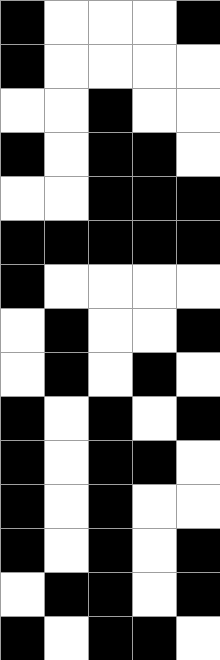[["black", "white", "white", "white", "black"], ["black", "white", "white", "white", "white"], ["white", "white", "black", "white", "white"], ["black", "white", "black", "black", "white"], ["white", "white", "black", "black", "black"], ["black", "black", "black", "black", "black"], ["black", "white", "white", "white", "white"], ["white", "black", "white", "white", "black"], ["white", "black", "white", "black", "white"], ["black", "white", "black", "white", "black"], ["black", "white", "black", "black", "white"], ["black", "white", "black", "white", "white"], ["black", "white", "black", "white", "black"], ["white", "black", "black", "white", "black"], ["black", "white", "black", "black", "white"]]